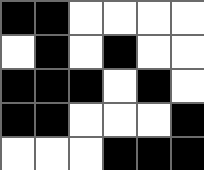[["black", "black", "white", "white", "white", "white"], ["white", "black", "white", "black", "white", "white"], ["black", "black", "black", "white", "black", "white"], ["black", "black", "white", "white", "white", "black"], ["white", "white", "white", "black", "black", "black"]]